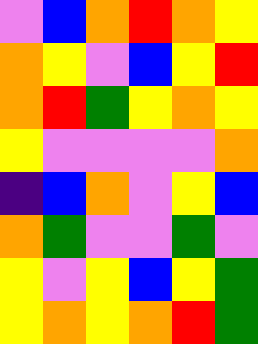[["violet", "blue", "orange", "red", "orange", "yellow"], ["orange", "yellow", "violet", "blue", "yellow", "red"], ["orange", "red", "green", "yellow", "orange", "yellow"], ["yellow", "violet", "violet", "violet", "violet", "orange"], ["indigo", "blue", "orange", "violet", "yellow", "blue"], ["orange", "green", "violet", "violet", "green", "violet"], ["yellow", "violet", "yellow", "blue", "yellow", "green"], ["yellow", "orange", "yellow", "orange", "red", "green"]]